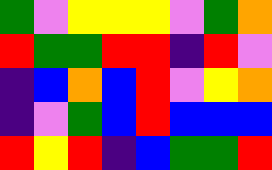[["green", "violet", "yellow", "yellow", "yellow", "violet", "green", "orange"], ["red", "green", "green", "red", "red", "indigo", "red", "violet"], ["indigo", "blue", "orange", "blue", "red", "violet", "yellow", "orange"], ["indigo", "violet", "green", "blue", "red", "blue", "blue", "blue"], ["red", "yellow", "red", "indigo", "blue", "green", "green", "red"]]